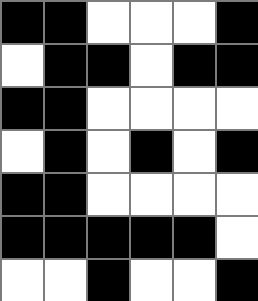[["black", "black", "white", "white", "white", "black"], ["white", "black", "black", "white", "black", "black"], ["black", "black", "white", "white", "white", "white"], ["white", "black", "white", "black", "white", "black"], ["black", "black", "white", "white", "white", "white"], ["black", "black", "black", "black", "black", "white"], ["white", "white", "black", "white", "white", "black"]]